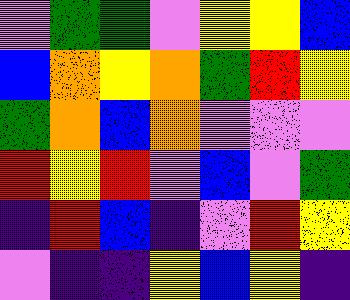[["violet", "green", "green", "violet", "yellow", "yellow", "blue"], ["blue", "orange", "yellow", "orange", "green", "red", "yellow"], ["green", "orange", "blue", "orange", "violet", "violet", "violet"], ["red", "yellow", "red", "violet", "blue", "violet", "green"], ["indigo", "red", "blue", "indigo", "violet", "red", "yellow"], ["violet", "indigo", "indigo", "yellow", "blue", "yellow", "indigo"]]